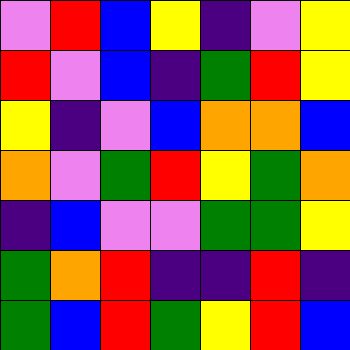[["violet", "red", "blue", "yellow", "indigo", "violet", "yellow"], ["red", "violet", "blue", "indigo", "green", "red", "yellow"], ["yellow", "indigo", "violet", "blue", "orange", "orange", "blue"], ["orange", "violet", "green", "red", "yellow", "green", "orange"], ["indigo", "blue", "violet", "violet", "green", "green", "yellow"], ["green", "orange", "red", "indigo", "indigo", "red", "indigo"], ["green", "blue", "red", "green", "yellow", "red", "blue"]]